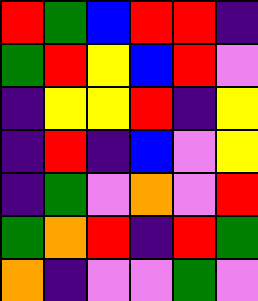[["red", "green", "blue", "red", "red", "indigo"], ["green", "red", "yellow", "blue", "red", "violet"], ["indigo", "yellow", "yellow", "red", "indigo", "yellow"], ["indigo", "red", "indigo", "blue", "violet", "yellow"], ["indigo", "green", "violet", "orange", "violet", "red"], ["green", "orange", "red", "indigo", "red", "green"], ["orange", "indigo", "violet", "violet", "green", "violet"]]